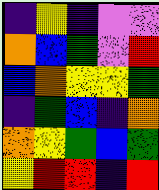[["indigo", "yellow", "indigo", "violet", "violet"], ["orange", "blue", "green", "violet", "red"], ["blue", "orange", "yellow", "yellow", "green"], ["indigo", "green", "blue", "indigo", "orange"], ["orange", "yellow", "green", "blue", "green"], ["yellow", "red", "red", "indigo", "red"]]